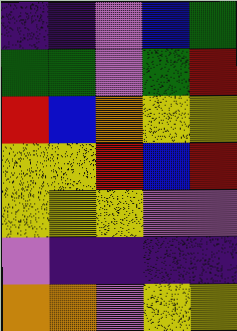[["indigo", "indigo", "violet", "blue", "green"], ["green", "green", "violet", "green", "red"], ["red", "blue", "orange", "yellow", "yellow"], ["yellow", "yellow", "red", "blue", "red"], ["yellow", "yellow", "yellow", "violet", "violet"], ["violet", "indigo", "indigo", "indigo", "indigo"], ["orange", "orange", "violet", "yellow", "yellow"]]